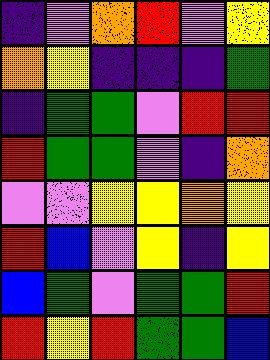[["indigo", "violet", "orange", "red", "violet", "yellow"], ["orange", "yellow", "indigo", "indigo", "indigo", "green"], ["indigo", "green", "green", "violet", "red", "red"], ["red", "green", "green", "violet", "indigo", "orange"], ["violet", "violet", "yellow", "yellow", "orange", "yellow"], ["red", "blue", "violet", "yellow", "indigo", "yellow"], ["blue", "green", "violet", "green", "green", "red"], ["red", "yellow", "red", "green", "green", "blue"]]